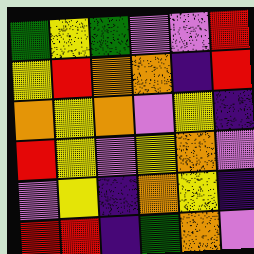[["green", "yellow", "green", "violet", "violet", "red"], ["yellow", "red", "orange", "orange", "indigo", "red"], ["orange", "yellow", "orange", "violet", "yellow", "indigo"], ["red", "yellow", "violet", "yellow", "orange", "violet"], ["violet", "yellow", "indigo", "orange", "yellow", "indigo"], ["red", "red", "indigo", "green", "orange", "violet"]]